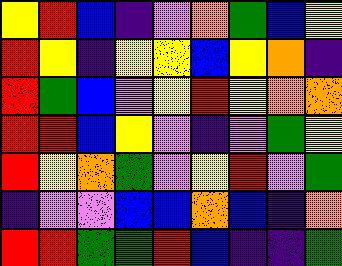[["yellow", "red", "blue", "indigo", "violet", "orange", "green", "blue", "yellow"], ["red", "yellow", "indigo", "yellow", "yellow", "blue", "yellow", "orange", "indigo"], ["red", "green", "blue", "violet", "yellow", "red", "yellow", "orange", "orange"], ["red", "red", "blue", "yellow", "violet", "indigo", "violet", "green", "yellow"], ["red", "yellow", "orange", "green", "violet", "yellow", "red", "violet", "green"], ["indigo", "violet", "violet", "blue", "blue", "orange", "blue", "indigo", "orange"], ["red", "red", "green", "green", "red", "blue", "indigo", "indigo", "green"]]